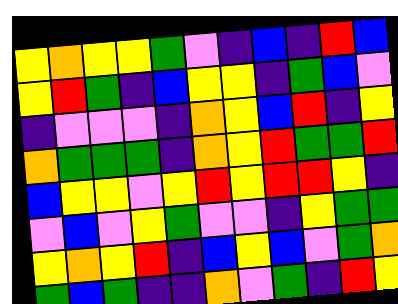[["yellow", "orange", "yellow", "yellow", "green", "violet", "indigo", "blue", "indigo", "red", "blue"], ["yellow", "red", "green", "indigo", "blue", "yellow", "yellow", "indigo", "green", "blue", "violet"], ["indigo", "violet", "violet", "violet", "indigo", "orange", "yellow", "blue", "red", "indigo", "yellow"], ["orange", "green", "green", "green", "indigo", "orange", "yellow", "red", "green", "green", "red"], ["blue", "yellow", "yellow", "violet", "yellow", "red", "yellow", "red", "red", "yellow", "indigo"], ["violet", "blue", "violet", "yellow", "green", "violet", "violet", "indigo", "yellow", "green", "green"], ["yellow", "orange", "yellow", "red", "indigo", "blue", "yellow", "blue", "violet", "green", "orange"], ["green", "blue", "green", "indigo", "indigo", "orange", "violet", "green", "indigo", "red", "yellow"]]